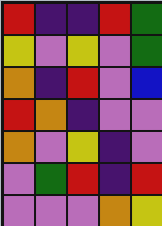[["red", "indigo", "indigo", "red", "green"], ["yellow", "violet", "yellow", "violet", "green"], ["orange", "indigo", "red", "violet", "blue"], ["red", "orange", "indigo", "violet", "violet"], ["orange", "violet", "yellow", "indigo", "violet"], ["violet", "green", "red", "indigo", "red"], ["violet", "violet", "violet", "orange", "yellow"]]